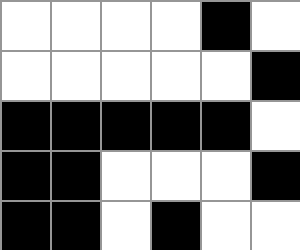[["white", "white", "white", "white", "black", "white"], ["white", "white", "white", "white", "white", "black"], ["black", "black", "black", "black", "black", "white"], ["black", "black", "white", "white", "white", "black"], ["black", "black", "white", "black", "white", "white"]]